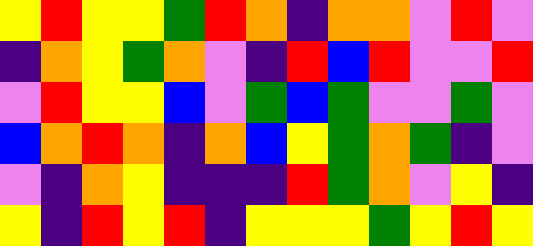[["yellow", "red", "yellow", "yellow", "green", "red", "orange", "indigo", "orange", "orange", "violet", "red", "violet"], ["indigo", "orange", "yellow", "green", "orange", "violet", "indigo", "red", "blue", "red", "violet", "violet", "red"], ["violet", "red", "yellow", "yellow", "blue", "violet", "green", "blue", "green", "violet", "violet", "green", "violet"], ["blue", "orange", "red", "orange", "indigo", "orange", "blue", "yellow", "green", "orange", "green", "indigo", "violet"], ["violet", "indigo", "orange", "yellow", "indigo", "indigo", "indigo", "red", "green", "orange", "violet", "yellow", "indigo"], ["yellow", "indigo", "red", "yellow", "red", "indigo", "yellow", "yellow", "yellow", "green", "yellow", "red", "yellow"]]